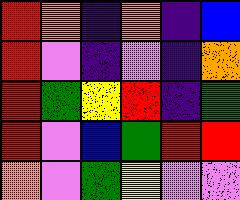[["red", "orange", "indigo", "orange", "indigo", "blue"], ["red", "violet", "indigo", "violet", "indigo", "orange"], ["red", "green", "yellow", "red", "indigo", "green"], ["red", "violet", "blue", "green", "red", "red"], ["orange", "violet", "green", "yellow", "violet", "violet"]]